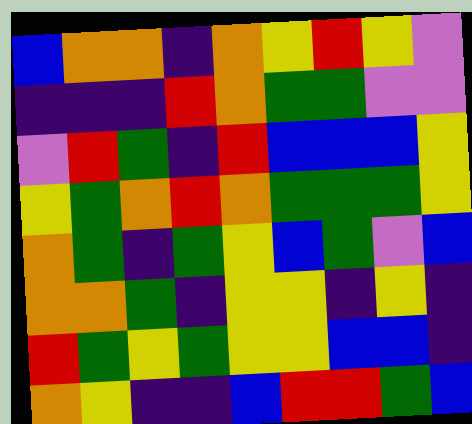[["blue", "orange", "orange", "indigo", "orange", "yellow", "red", "yellow", "violet"], ["indigo", "indigo", "indigo", "red", "orange", "green", "green", "violet", "violet"], ["violet", "red", "green", "indigo", "red", "blue", "blue", "blue", "yellow"], ["yellow", "green", "orange", "red", "orange", "green", "green", "green", "yellow"], ["orange", "green", "indigo", "green", "yellow", "blue", "green", "violet", "blue"], ["orange", "orange", "green", "indigo", "yellow", "yellow", "indigo", "yellow", "indigo"], ["red", "green", "yellow", "green", "yellow", "yellow", "blue", "blue", "indigo"], ["orange", "yellow", "indigo", "indigo", "blue", "red", "red", "green", "blue"]]